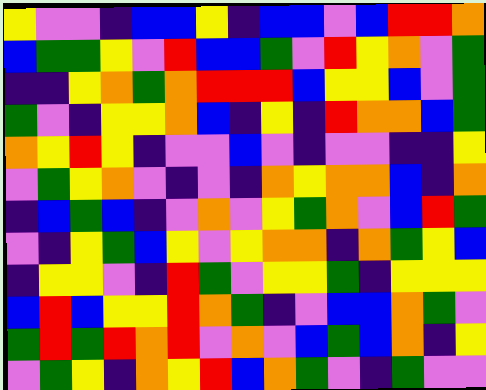[["yellow", "violet", "violet", "indigo", "blue", "blue", "yellow", "indigo", "blue", "blue", "violet", "blue", "red", "red", "orange"], ["blue", "green", "green", "yellow", "violet", "red", "blue", "blue", "green", "violet", "red", "yellow", "orange", "violet", "green"], ["indigo", "indigo", "yellow", "orange", "green", "orange", "red", "red", "red", "blue", "yellow", "yellow", "blue", "violet", "green"], ["green", "violet", "indigo", "yellow", "yellow", "orange", "blue", "indigo", "yellow", "indigo", "red", "orange", "orange", "blue", "green"], ["orange", "yellow", "red", "yellow", "indigo", "violet", "violet", "blue", "violet", "indigo", "violet", "violet", "indigo", "indigo", "yellow"], ["violet", "green", "yellow", "orange", "violet", "indigo", "violet", "indigo", "orange", "yellow", "orange", "orange", "blue", "indigo", "orange"], ["indigo", "blue", "green", "blue", "indigo", "violet", "orange", "violet", "yellow", "green", "orange", "violet", "blue", "red", "green"], ["violet", "indigo", "yellow", "green", "blue", "yellow", "violet", "yellow", "orange", "orange", "indigo", "orange", "green", "yellow", "blue"], ["indigo", "yellow", "yellow", "violet", "indigo", "red", "green", "violet", "yellow", "yellow", "green", "indigo", "yellow", "yellow", "yellow"], ["blue", "red", "blue", "yellow", "yellow", "red", "orange", "green", "indigo", "violet", "blue", "blue", "orange", "green", "violet"], ["green", "red", "green", "red", "orange", "red", "violet", "orange", "violet", "blue", "green", "blue", "orange", "indigo", "yellow"], ["violet", "green", "yellow", "indigo", "orange", "yellow", "red", "blue", "orange", "green", "violet", "indigo", "green", "violet", "violet"]]